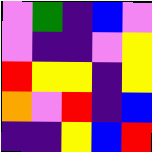[["violet", "green", "indigo", "blue", "violet"], ["violet", "indigo", "indigo", "violet", "yellow"], ["red", "yellow", "yellow", "indigo", "yellow"], ["orange", "violet", "red", "indigo", "blue"], ["indigo", "indigo", "yellow", "blue", "red"]]